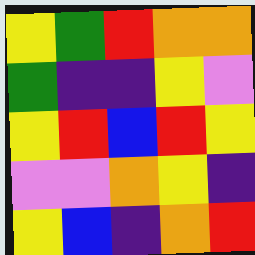[["yellow", "green", "red", "orange", "orange"], ["green", "indigo", "indigo", "yellow", "violet"], ["yellow", "red", "blue", "red", "yellow"], ["violet", "violet", "orange", "yellow", "indigo"], ["yellow", "blue", "indigo", "orange", "red"]]